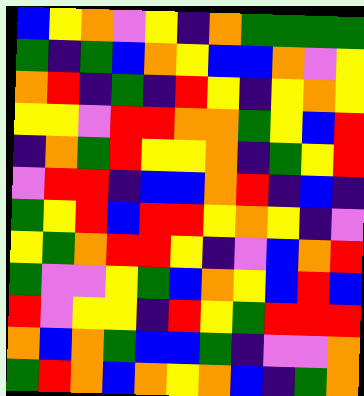[["blue", "yellow", "orange", "violet", "yellow", "indigo", "orange", "green", "green", "green", "green"], ["green", "indigo", "green", "blue", "orange", "yellow", "blue", "blue", "orange", "violet", "yellow"], ["orange", "red", "indigo", "green", "indigo", "red", "yellow", "indigo", "yellow", "orange", "yellow"], ["yellow", "yellow", "violet", "red", "red", "orange", "orange", "green", "yellow", "blue", "red"], ["indigo", "orange", "green", "red", "yellow", "yellow", "orange", "indigo", "green", "yellow", "red"], ["violet", "red", "red", "indigo", "blue", "blue", "orange", "red", "indigo", "blue", "indigo"], ["green", "yellow", "red", "blue", "red", "red", "yellow", "orange", "yellow", "indigo", "violet"], ["yellow", "green", "orange", "red", "red", "yellow", "indigo", "violet", "blue", "orange", "red"], ["green", "violet", "violet", "yellow", "green", "blue", "orange", "yellow", "blue", "red", "blue"], ["red", "violet", "yellow", "yellow", "indigo", "red", "yellow", "green", "red", "red", "red"], ["orange", "blue", "orange", "green", "blue", "blue", "green", "indigo", "violet", "violet", "orange"], ["green", "red", "orange", "blue", "orange", "yellow", "orange", "blue", "indigo", "green", "orange"]]